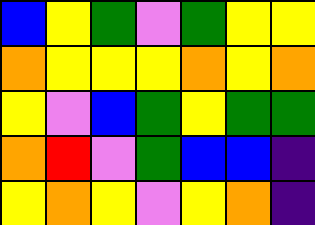[["blue", "yellow", "green", "violet", "green", "yellow", "yellow"], ["orange", "yellow", "yellow", "yellow", "orange", "yellow", "orange"], ["yellow", "violet", "blue", "green", "yellow", "green", "green"], ["orange", "red", "violet", "green", "blue", "blue", "indigo"], ["yellow", "orange", "yellow", "violet", "yellow", "orange", "indigo"]]